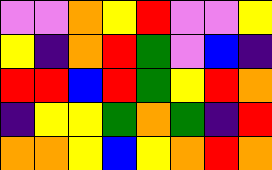[["violet", "violet", "orange", "yellow", "red", "violet", "violet", "yellow"], ["yellow", "indigo", "orange", "red", "green", "violet", "blue", "indigo"], ["red", "red", "blue", "red", "green", "yellow", "red", "orange"], ["indigo", "yellow", "yellow", "green", "orange", "green", "indigo", "red"], ["orange", "orange", "yellow", "blue", "yellow", "orange", "red", "orange"]]